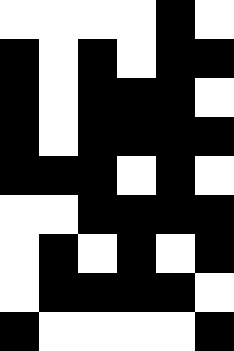[["white", "white", "white", "white", "black", "white"], ["black", "white", "black", "white", "black", "black"], ["black", "white", "black", "black", "black", "white"], ["black", "white", "black", "black", "black", "black"], ["black", "black", "black", "white", "black", "white"], ["white", "white", "black", "black", "black", "black"], ["white", "black", "white", "black", "white", "black"], ["white", "black", "black", "black", "black", "white"], ["black", "white", "white", "white", "white", "black"]]